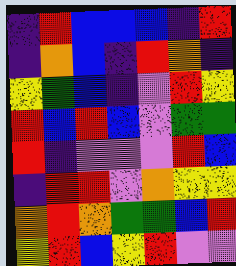[["indigo", "red", "blue", "blue", "blue", "indigo", "red"], ["indigo", "orange", "blue", "indigo", "red", "orange", "indigo"], ["yellow", "green", "blue", "indigo", "violet", "red", "yellow"], ["red", "blue", "red", "blue", "violet", "green", "green"], ["red", "indigo", "violet", "violet", "violet", "red", "blue"], ["indigo", "red", "red", "violet", "orange", "yellow", "yellow"], ["orange", "red", "orange", "green", "green", "blue", "red"], ["yellow", "red", "blue", "yellow", "red", "violet", "violet"]]